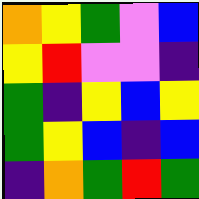[["orange", "yellow", "green", "violet", "blue"], ["yellow", "red", "violet", "violet", "indigo"], ["green", "indigo", "yellow", "blue", "yellow"], ["green", "yellow", "blue", "indigo", "blue"], ["indigo", "orange", "green", "red", "green"]]